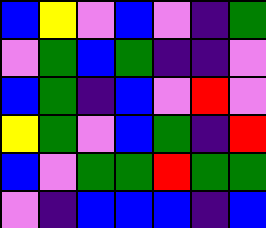[["blue", "yellow", "violet", "blue", "violet", "indigo", "green"], ["violet", "green", "blue", "green", "indigo", "indigo", "violet"], ["blue", "green", "indigo", "blue", "violet", "red", "violet"], ["yellow", "green", "violet", "blue", "green", "indigo", "red"], ["blue", "violet", "green", "green", "red", "green", "green"], ["violet", "indigo", "blue", "blue", "blue", "indigo", "blue"]]